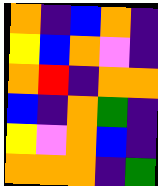[["orange", "indigo", "blue", "orange", "indigo"], ["yellow", "blue", "orange", "violet", "indigo"], ["orange", "red", "indigo", "orange", "orange"], ["blue", "indigo", "orange", "green", "indigo"], ["yellow", "violet", "orange", "blue", "indigo"], ["orange", "orange", "orange", "indigo", "green"]]